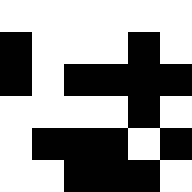[["white", "white", "white", "white", "white", "white"], ["black", "white", "white", "white", "black", "white"], ["black", "white", "black", "black", "black", "black"], ["white", "white", "white", "white", "black", "white"], ["white", "black", "black", "black", "white", "black"], ["white", "white", "black", "black", "black", "white"]]